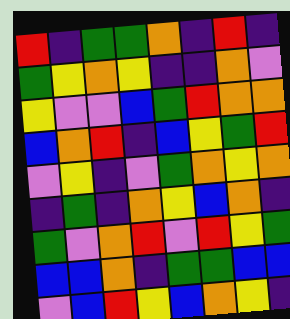[["red", "indigo", "green", "green", "orange", "indigo", "red", "indigo"], ["green", "yellow", "orange", "yellow", "indigo", "indigo", "orange", "violet"], ["yellow", "violet", "violet", "blue", "green", "red", "orange", "orange"], ["blue", "orange", "red", "indigo", "blue", "yellow", "green", "red"], ["violet", "yellow", "indigo", "violet", "green", "orange", "yellow", "orange"], ["indigo", "green", "indigo", "orange", "yellow", "blue", "orange", "indigo"], ["green", "violet", "orange", "red", "violet", "red", "yellow", "green"], ["blue", "blue", "orange", "indigo", "green", "green", "blue", "blue"], ["violet", "blue", "red", "yellow", "blue", "orange", "yellow", "indigo"]]